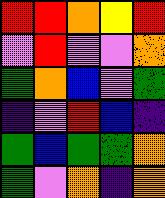[["red", "red", "orange", "yellow", "red"], ["violet", "red", "violet", "violet", "orange"], ["green", "orange", "blue", "violet", "green"], ["indigo", "violet", "red", "blue", "indigo"], ["green", "blue", "green", "green", "orange"], ["green", "violet", "orange", "indigo", "orange"]]